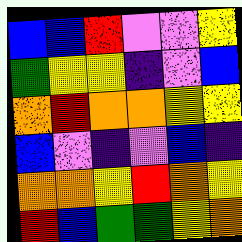[["blue", "blue", "red", "violet", "violet", "yellow"], ["green", "yellow", "yellow", "indigo", "violet", "blue"], ["orange", "red", "orange", "orange", "yellow", "yellow"], ["blue", "violet", "indigo", "violet", "blue", "indigo"], ["orange", "orange", "yellow", "red", "orange", "yellow"], ["red", "blue", "green", "green", "yellow", "orange"]]